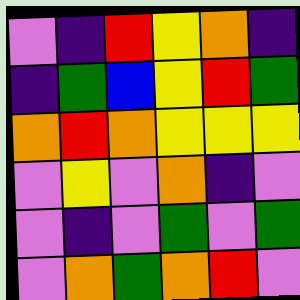[["violet", "indigo", "red", "yellow", "orange", "indigo"], ["indigo", "green", "blue", "yellow", "red", "green"], ["orange", "red", "orange", "yellow", "yellow", "yellow"], ["violet", "yellow", "violet", "orange", "indigo", "violet"], ["violet", "indigo", "violet", "green", "violet", "green"], ["violet", "orange", "green", "orange", "red", "violet"]]